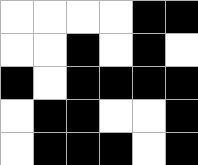[["white", "white", "white", "white", "black", "black"], ["white", "white", "black", "white", "black", "white"], ["black", "white", "black", "black", "black", "black"], ["white", "black", "black", "white", "white", "black"], ["white", "black", "black", "black", "white", "black"]]